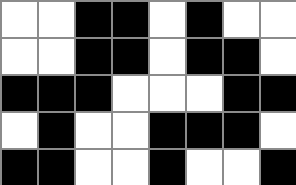[["white", "white", "black", "black", "white", "black", "white", "white"], ["white", "white", "black", "black", "white", "black", "black", "white"], ["black", "black", "black", "white", "white", "white", "black", "black"], ["white", "black", "white", "white", "black", "black", "black", "white"], ["black", "black", "white", "white", "black", "white", "white", "black"]]